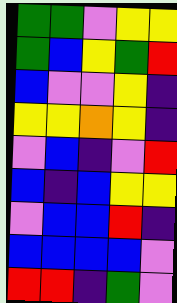[["green", "green", "violet", "yellow", "yellow"], ["green", "blue", "yellow", "green", "red"], ["blue", "violet", "violet", "yellow", "indigo"], ["yellow", "yellow", "orange", "yellow", "indigo"], ["violet", "blue", "indigo", "violet", "red"], ["blue", "indigo", "blue", "yellow", "yellow"], ["violet", "blue", "blue", "red", "indigo"], ["blue", "blue", "blue", "blue", "violet"], ["red", "red", "indigo", "green", "violet"]]